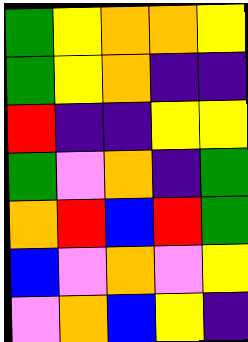[["green", "yellow", "orange", "orange", "yellow"], ["green", "yellow", "orange", "indigo", "indigo"], ["red", "indigo", "indigo", "yellow", "yellow"], ["green", "violet", "orange", "indigo", "green"], ["orange", "red", "blue", "red", "green"], ["blue", "violet", "orange", "violet", "yellow"], ["violet", "orange", "blue", "yellow", "indigo"]]